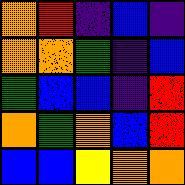[["orange", "red", "indigo", "blue", "indigo"], ["orange", "orange", "green", "indigo", "blue"], ["green", "blue", "blue", "indigo", "red"], ["orange", "green", "orange", "blue", "red"], ["blue", "blue", "yellow", "orange", "orange"]]